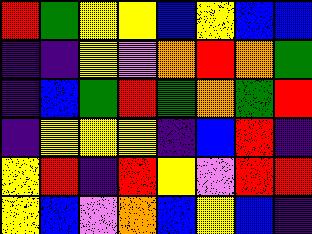[["red", "green", "yellow", "yellow", "blue", "yellow", "blue", "blue"], ["indigo", "indigo", "yellow", "violet", "orange", "red", "orange", "green"], ["indigo", "blue", "green", "red", "green", "orange", "green", "red"], ["indigo", "yellow", "yellow", "yellow", "indigo", "blue", "red", "indigo"], ["yellow", "red", "indigo", "red", "yellow", "violet", "red", "red"], ["yellow", "blue", "violet", "orange", "blue", "yellow", "blue", "indigo"]]